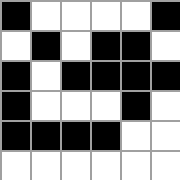[["black", "white", "white", "white", "white", "black"], ["white", "black", "white", "black", "black", "white"], ["black", "white", "black", "black", "black", "black"], ["black", "white", "white", "white", "black", "white"], ["black", "black", "black", "black", "white", "white"], ["white", "white", "white", "white", "white", "white"]]